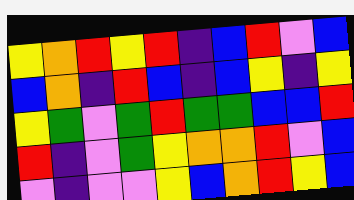[["yellow", "orange", "red", "yellow", "red", "indigo", "blue", "red", "violet", "blue"], ["blue", "orange", "indigo", "red", "blue", "indigo", "blue", "yellow", "indigo", "yellow"], ["yellow", "green", "violet", "green", "red", "green", "green", "blue", "blue", "red"], ["red", "indigo", "violet", "green", "yellow", "orange", "orange", "red", "violet", "blue"], ["violet", "indigo", "violet", "violet", "yellow", "blue", "orange", "red", "yellow", "blue"]]